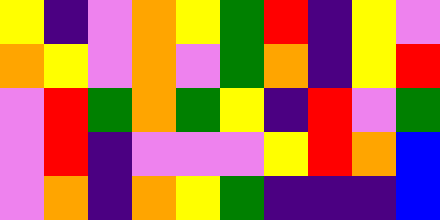[["yellow", "indigo", "violet", "orange", "yellow", "green", "red", "indigo", "yellow", "violet"], ["orange", "yellow", "violet", "orange", "violet", "green", "orange", "indigo", "yellow", "red"], ["violet", "red", "green", "orange", "green", "yellow", "indigo", "red", "violet", "green"], ["violet", "red", "indigo", "violet", "violet", "violet", "yellow", "red", "orange", "blue"], ["violet", "orange", "indigo", "orange", "yellow", "green", "indigo", "indigo", "indigo", "blue"]]